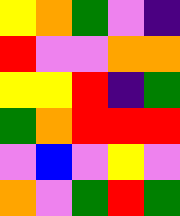[["yellow", "orange", "green", "violet", "indigo"], ["red", "violet", "violet", "orange", "orange"], ["yellow", "yellow", "red", "indigo", "green"], ["green", "orange", "red", "red", "red"], ["violet", "blue", "violet", "yellow", "violet"], ["orange", "violet", "green", "red", "green"]]